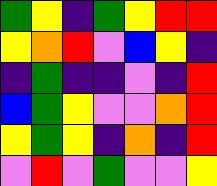[["green", "yellow", "indigo", "green", "yellow", "red", "red"], ["yellow", "orange", "red", "violet", "blue", "yellow", "indigo"], ["indigo", "green", "indigo", "indigo", "violet", "indigo", "red"], ["blue", "green", "yellow", "violet", "violet", "orange", "red"], ["yellow", "green", "yellow", "indigo", "orange", "indigo", "red"], ["violet", "red", "violet", "green", "violet", "violet", "yellow"]]